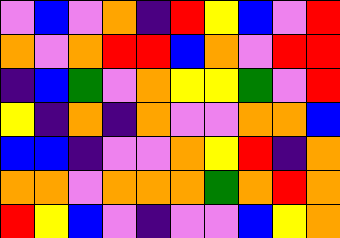[["violet", "blue", "violet", "orange", "indigo", "red", "yellow", "blue", "violet", "red"], ["orange", "violet", "orange", "red", "red", "blue", "orange", "violet", "red", "red"], ["indigo", "blue", "green", "violet", "orange", "yellow", "yellow", "green", "violet", "red"], ["yellow", "indigo", "orange", "indigo", "orange", "violet", "violet", "orange", "orange", "blue"], ["blue", "blue", "indigo", "violet", "violet", "orange", "yellow", "red", "indigo", "orange"], ["orange", "orange", "violet", "orange", "orange", "orange", "green", "orange", "red", "orange"], ["red", "yellow", "blue", "violet", "indigo", "violet", "violet", "blue", "yellow", "orange"]]